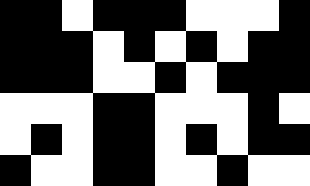[["black", "black", "white", "black", "black", "black", "white", "white", "white", "black"], ["black", "black", "black", "white", "black", "white", "black", "white", "black", "black"], ["black", "black", "black", "white", "white", "black", "white", "black", "black", "black"], ["white", "white", "white", "black", "black", "white", "white", "white", "black", "white"], ["white", "black", "white", "black", "black", "white", "black", "white", "black", "black"], ["black", "white", "white", "black", "black", "white", "white", "black", "white", "white"]]